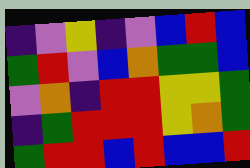[["indigo", "violet", "yellow", "indigo", "violet", "blue", "red", "blue"], ["green", "red", "violet", "blue", "orange", "green", "green", "blue"], ["violet", "orange", "indigo", "red", "red", "yellow", "yellow", "green"], ["indigo", "green", "red", "red", "red", "yellow", "orange", "green"], ["green", "red", "red", "blue", "red", "blue", "blue", "red"]]